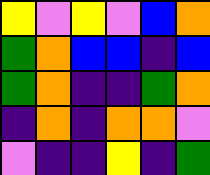[["yellow", "violet", "yellow", "violet", "blue", "orange"], ["green", "orange", "blue", "blue", "indigo", "blue"], ["green", "orange", "indigo", "indigo", "green", "orange"], ["indigo", "orange", "indigo", "orange", "orange", "violet"], ["violet", "indigo", "indigo", "yellow", "indigo", "green"]]